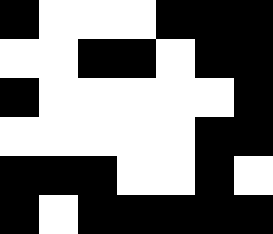[["black", "white", "white", "white", "black", "black", "black"], ["white", "white", "black", "black", "white", "black", "black"], ["black", "white", "white", "white", "white", "white", "black"], ["white", "white", "white", "white", "white", "black", "black"], ["black", "black", "black", "white", "white", "black", "white"], ["black", "white", "black", "black", "black", "black", "black"]]